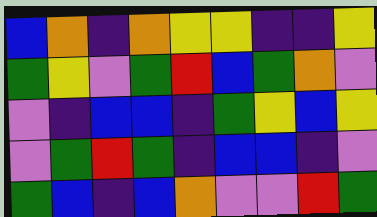[["blue", "orange", "indigo", "orange", "yellow", "yellow", "indigo", "indigo", "yellow"], ["green", "yellow", "violet", "green", "red", "blue", "green", "orange", "violet"], ["violet", "indigo", "blue", "blue", "indigo", "green", "yellow", "blue", "yellow"], ["violet", "green", "red", "green", "indigo", "blue", "blue", "indigo", "violet"], ["green", "blue", "indigo", "blue", "orange", "violet", "violet", "red", "green"]]